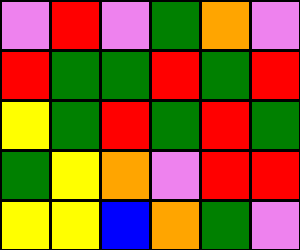[["violet", "red", "violet", "green", "orange", "violet"], ["red", "green", "green", "red", "green", "red"], ["yellow", "green", "red", "green", "red", "green"], ["green", "yellow", "orange", "violet", "red", "red"], ["yellow", "yellow", "blue", "orange", "green", "violet"]]